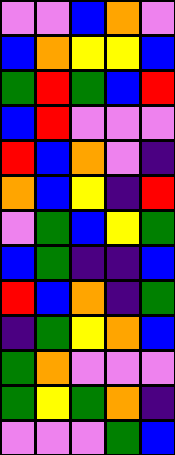[["violet", "violet", "blue", "orange", "violet"], ["blue", "orange", "yellow", "yellow", "blue"], ["green", "red", "green", "blue", "red"], ["blue", "red", "violet", "violet", "violet"], ["red", "blue", "orange", "violet", "indigo"], ["orange", "blue", "yellow", "indigo", "red"], ["violet", "green", "blue", "yellow", "green"], ["blue", "green", "indigo", "indigo", "blue"], ["red", "blue", "orange", "indigo", "green"], ["indigo", "green", "yellow", "orange", "blue"], ["green", "orange", "violet", "violet", "violet"], ["green", "yellow", "green", "orange", "indigo"], ["violet", "violet", "violet", "green", "blue"]]